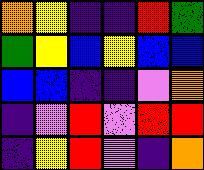[["orange", "yellow", "indigo", "indigo", "red", "green"], ["green", "yellow", "blue", "yellow", "blue", "blue"], ["blue", "blue", "indigo", "indigo", "violet", "orange"], ["indigo", "violet", "red", "violet", "red", "red"], ["indigo", "yellow", "red", "violet", "indigo", "orange"]]